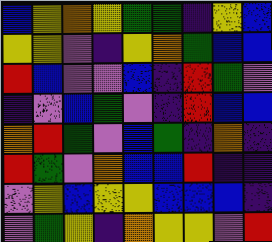[["blue", "yellow", "orange", "yellow", "green", "green", "indigo", "yellow", "blue"], ["yellow", "yellow", "violet", "indigo", "yellow", "orange", "green", "blue", "blue"], ["red", "blue", "violet", "violet", "blue", "indigo", "red", "green", "violet"], ["indigo", "violet", "blue", "green", "violet", "indigo", "red", "blue", "blue"], ["orange", "red", "green", "violet", "blue", "green", "indigo", "orange", "indigo"], ["red", "green", "violet", "orange", "blue", "blue", "red", "indigo", "indigo"], ["violet", "yellow", "blue", "yellow", "yellow", "blue", "blue", "blue", "indigo"], ["violet", "green", "yellow", "indigo", "orange", "yellow", "yellow", "violet", "red"]]